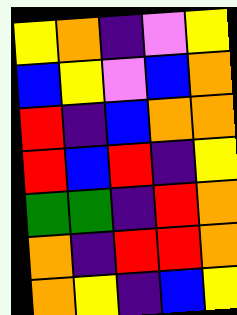[["yellow", "orange", "indigo", "violet", "yellow"], ["blue", "yellow", "violet", "blue", "orange"], ["red", "indigo", "blue", "orange", "orange"], ["red", "blue", "red", "indigo", "yellow"], ["green", "green", "indigo", "red", "orange"], ["orange", "indigo", "red", "red", "orange"], ["orange", "yellow", "indigo", "blue", "yellow"]]